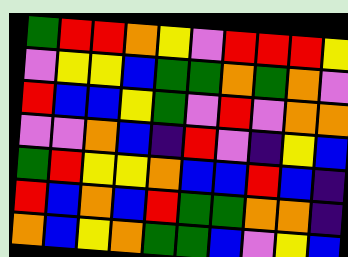[["green", "red", "red", "orange", "yellow", "violet", "red", "red", "red", "yellow"], ["violet", "yellow", "yellow", "blue", "green", "green", "orange", "green", "orange", "violet"], ["red", "blue", "blue", "yellow", "green", "violet", "red", "violet", "orange", "orange"], ["violet", "violet", "orange", "blue", "indigo", "red", "violet", "indigo", "yellow", "blue"], ["green", "red", "yellow", "yellow", "orange", "blue", "blue", "red", "blue", "indigo"], ["red", "blue", "orange", "blue", "red", "green", "green", "orange", "orange", "indigo"], ["orange", "blue", "yellow", "orange", "green", "green", "blue", "violet", "yellow", "blue"]]